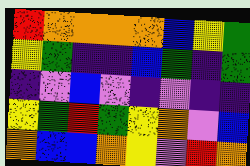[["red", "orange", "orange", "orange", "orange", "blue", "yellow", "green"], ["yellow", "green", "indigo", "indigo", "blue", "green", "indigo", "green"], ["indigo", "violet", "blue", "violet", "indigo", "violet", "indigo", "indigo"], ["yellow", "green", "red", "green", "yellow", "orange", "violet", "blue"], ["orange", "blue", "blue", "orange", "yellow", "violet", "red", "orange"]]